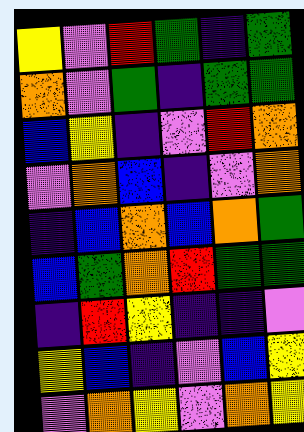[["yellow", "violet", "red", "green", "indigo", "green"], ["orange", "violet", "green", "indigo", "green", "green"], ["blue", "yellow", "indigo", "violet", "red", "orange"], ["violet", "orange", "blue", "indigo", "violet", "orange"], ["indigo", "blue", "orange", "blue", "orange", "green"], ["blue", "green", "orange", "red", "green", "green"], ["indigo", "red", "yellow", "indigo", "indigo", "violet"], ["yellow", "blue", "indigo", "violet", "blue", "yellow"], ["violet", "orange", "yellow", "violet", "orange", "yellow"]]